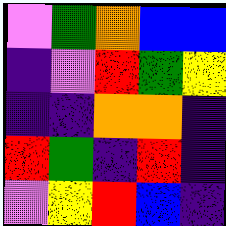[["violet", "green", "orange", "blue", "blue"], ["indigo", "violet", "red", "green", "yellow"], ["indigo", "indigo", "orange", "orange", "indigo"], ["red", "green", "indigo", "red", "indigo"], ["violet", "yellow", "red", "blue", "indigo"]]